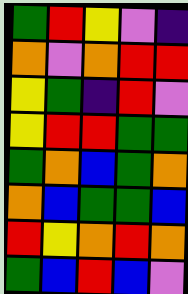[["green", "red", "yellow", "violet", "indigo"], ["orange", "violet", "orange", "red", "red"], ["yellow", "green", "indigo", "red", "violet"], ["yellow", "red", "red", "green", "green"], ["green", "orange", "blue", "green", "orange"], ["orange", "blue", "green", "green", "blue"], ["red", "yellow", "orange", "red", "orange"], ["green", "blue", "red", "blue", "violet"]]